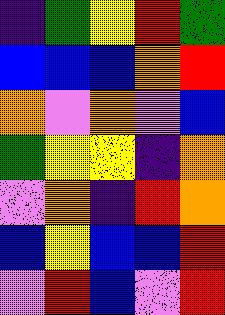[["indigo", "green", "yellow", "red", "green"], ["blue", "blue", "blue", "orange", "red"], ["orange", "violet", "orange", "violet", "blue"], ["green", "yellow", "yellow", "indigo", "orange"], ["violet", "orange", "indigo", "red", "orange"], ["blue", "yellow", "blue", "blue", "red"], ["violet", "red", "blue", "violet", "red"]]